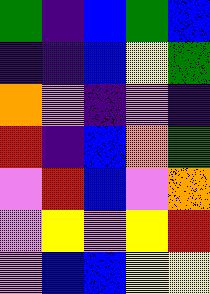[["green", "indigo", "blue", "green", "blue"], ["indigo", "indigo", "blue", "yellow", "green"], ["orange", "violet", "indigo", "violet", "indigo"], ["red", "indigo", "blue", "orange", "green"], ["violet", "red", "blue", "violet", "orange"], ["violet", "yellow", "violet", "yellow", "red"], ["violet", "blue", "blue", "yellow", "yellow"]]